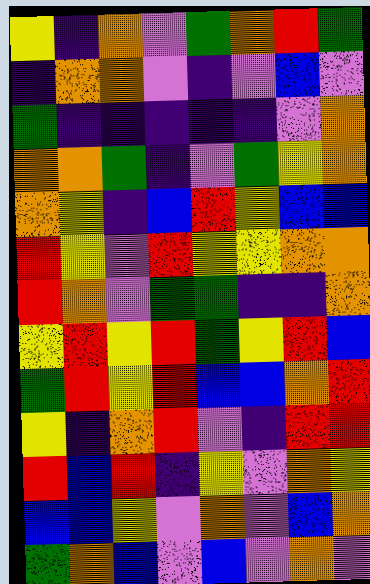[["yellow", "indigo", "orange", "violet", "green", "orange", "red", "green"], ["indigo", "orange", "orange", "violet", "indigo", "violet", "blue", "violet"], ["green", "indigo", "indigo", "indigo", "indigo", "indigo", "violet", "orange"], ["orange", "orange", "green", "indigo", "violet", "green", "yellow", "orange"], ["orange", "yellow", "indigo", "blue", "red", "yellow", "blue", "blue"], ["red", "yellow", "violet", "red", "yellow", "yellow", "orange", "orange"], ["red", "orange", "violet", "green", "green", "indigo", "indigo", "orange"], ["yellow", "red", "yellow", "red", "green", "yellow", "red", "blue"], ["green", "red", "yellow", "red", "blue", "blue", "orange", "red"], ["yellow", "indigo", "orange", "red", "violet", "indigo", "red", "red"], ["red", "blue", "red", "indigo", "yellow", "violet", "orange", "yellow"], ["blue", "blue", "yellow", "violet", "orange", "violet", "blue", "orange"], ["green", "orange", "blue", "violet", "blue", "violet", "orange", "violet"]]